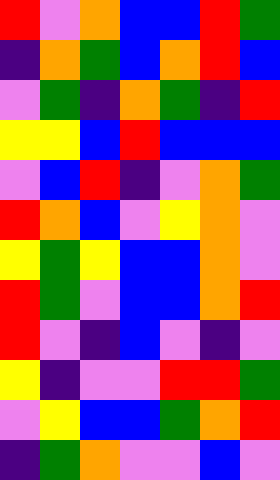[["red", "violet", "orange", "blue", "blue", "red", "green"], ["indigo", "orange", "green", "blue", "orange", "red", "blue"], ["violet", "green", "indigo", "orange", "green", "indigo", "red"], ["yellow", "yellow", "blue", "red", "blue", "blue", "blue"], ["violet", "blue", "red", "indigo", "violet", "orange", "green"], ["red", "orange", "blue", "violet", "yellow", "orange", "violet"], ["yellow", "green", "yellow", "blue", "blue", "orange", "violet"], ["red", "green", "violet", "blue", "blue", "orange", "red"], ["red", "violet", "indigo", "blue", "violet", "indigo", "violet"], ["yellow", "indigo", "violet", "violet", "red", "red", "green"], ["violet", "yellow", "blue", "blue", "green", "orange", "red"], ["indigo", "green", "orange", "violet", "violet", "blue", "violet"]]